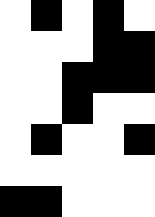[["white", "black", "white", "black", "white"], ["white", "white", "white", "black", "black"], ["white", "white", "black", "black", "black"], ["white", "white", "black", "white", "white"], ["white", "black", "white", "white", "black"], ["white", "white", "white", "white", "white"], ["black", "black", "white", "white", "white"]]